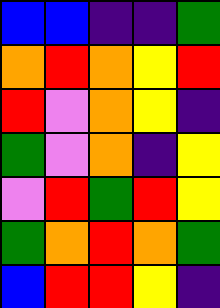[["blue", "blue", "indigo", "indigo", "green"], ["orange", "red", "orange", "yellow", "red"], ["red", "violet", "orange", "yellow", "indigo"], ["green", "violet", "orange", "indigo", "yellow"], ["violet", "red", "green", "red", "yellow"], ["green", "orange", "red", "orange", "green"], ["blue", "red", "red", "yellow", "indigo"]]